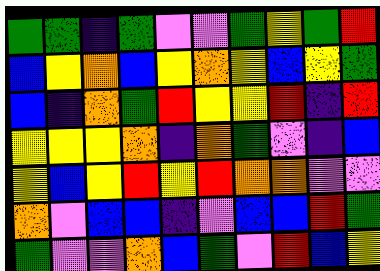[["green", "green", "indigo", "green", "violet", "violet", "green", "yellow", "green", "red"], ["blue", "yellow", "orange", "blue", "yellow", "orange", "yellow", "blue", "yellow", "green"], ["blue", "indigo", "orange", "green", "red", "yellow", "yellow", "red", "indigo", "red"], ["yellow", "yellow", "yellow", "orange", "indigo", "orange", "green", "violet", "indigo", "blue"], ["yellow", "blue", "yellow", "red", "yellow", "red", "orange", "orange", "violet", "violet"], ["orange", "violet", "blue", "blue", "indigo", "violet", "blue", "blue", "red", "green"], ["green", "violet", "violet", "orange", "blue", "green", "violet", "red", "blue", "yellow"]]